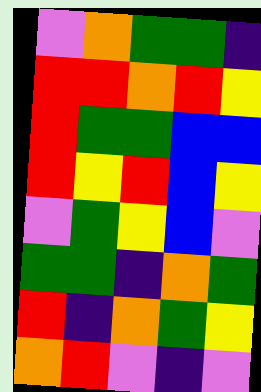[["violet", "orange", "green", "green", "indigo"], ["red", "red", "orange", "red", "yellow"], ["red", "green", "green", "blue", "blue"], ["red", "yellow", "red", "blue", "yellow"], ["violet", "green", "yellow", "blue", "violet"], ["green", "green", "indigo", "orange", "green"], ["red", "indigo", "orange", "green", "yellow"], ["orange", "red", "violet", "indigo", "violet"]]